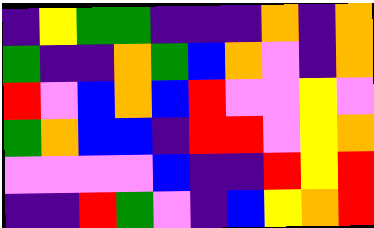[["indigo", "yellow", "green", "green", "indigo", "indigo", "indigo", "orange", "indigo", "orange"], ["green", "indigo", "indigo", "orange", "green", "blue", "orange", "violet", "indigo", "orange"], ["red", "violet", "blue", "orange", "blue", "red", "violet", "violet", "yellow", "violet"], ["green", "orange", "blue", "blue", "indigo", "red", "red", "violet", "yellow", "orange"], ["violet", "violet", "violet", "violet", "blue", "indigo", "indigo", "red", "yellow", "red"], ["indigo", "indigo", "red", "green", "violet", "indigo", "blue", "yellow", "orange", "red"]]